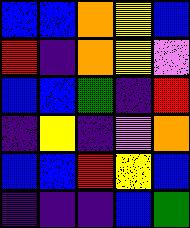[["blue", "blue", "orange", "yellow", "blue"], ["red", "indigo", "orange", "yellow", "violet"], ["blue", "blue", "green", "indigo", "red"], ["indigo", "yellow", "indigo", "violet", "orange"], ["blue", "blue", "red", "yellow", "blue"], ["indigo", "indigo", "indigo", "blue", "green"]]